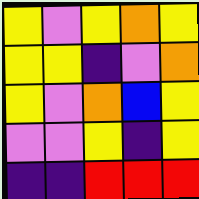[["yellow", "violet", "yellow", "orange", "yellow"], ["yellow", "yellow", "indigo", "violet", "orange"], ["yellow", "violet", "orange", "blue", "yellow"], ["violet", "violet", "yellow", "indigo", "yellow"], ["indigo", "indigo", "red", "red", "red"]]